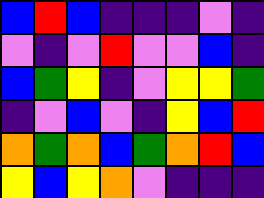[["blue", "red", "blue", "indigo", "indigo", "indigo", "violet", "indigo"], ["violet", "indigo", "violet", "red", "violet", "violet", "blue", "indigo"], ["blue", "green", "yellow", "indigo", "violet", "yellow", "yellow", "green"], ["indigo", "violet", "blue", "violet", "indigo", "yellow", "blue", "red"], ["orange", "green", "orange", "blue", "green", "orange", "red", "blue"], ["yellow", "blue", "yellow", "orange", "violet", "indigo", "indigo", "indigo"]]